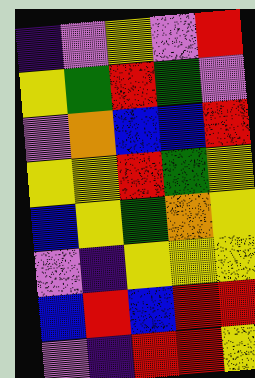[["indigo", "violet", "yellow", "violet", "red"], ["yellow", "green", "red", "green", "violet"], ["violet", "orange", "blue", "blue", "red"], ["yellow", "yellow", "red", "green", "yellow"], ["blue", "yellow", "green", "orange", "yellow"], ["violet", "indigo", "yellow", "yellow", "yellow"], ["blue", "red", "blue", "red", "red"], ["violet", "indigo", "red", "red", "yellow"]]